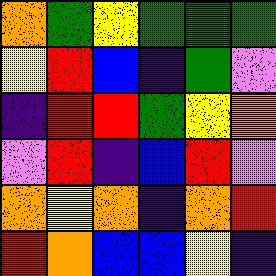[["orange", "green", "yellow", "green", "green", "green"], ["yellow", "red", "blue", "indigo", "green", "violet"], ["indigo", "red", "red", "green", "yellow", "orange"], ["violet", "red", "indigo", "blue", "red", "violet"], ["orange", "yellow", "orange", "indigo", "orange", "red"], ["red", "orange", "blue", "blue", "yellow", "indigo"]]